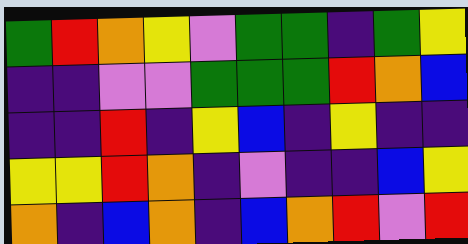[["green", "red", "orange", "yellow", "violet", "green", "green", "indigo", "green", "yellow"], ["indigo", "indigo", "violet", "violet", "green", "green", "green", "red", "orange", "blue"], ["indigo", "indigo", "red", "indigo", "yellow", "blue", "indigo", "yellow", "indigo", "indigo"], ["yellow", "yellow", "red", "orange", "indigo", "violet", "indigo", "indigo", "blue", "yellow"], ["orange", "indigo", "blue", "orange", "indigo", "blue", "orange", "red", "violet", "red"]]